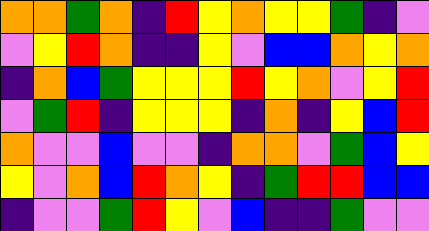[["orange", "orange", "green", "orange", "indigo", "red", "yellow", "orange", "yellow", "yellow", "green", "indigo", "violet"], ["violet", "yellow", "red", "orange", "indigo", "indigo", "yellow", "violet", "blue", "blue", "orange", "yellow", "orange"], ["indigo", "orange", "blue", "green", "yellow", "yellow", "yellow", "red", "yellow", "orange", "violet", "yellow", "red"], ["violet", "green", "red", "indigo", "yellow", "yellow", "yellow", "indigo", "orange", "indigo", "yellow", "blue", "red"], ["orange", "violet", "violet", "blue", "violet", "violet", "indigo", "orange", "orange", "violet", "green", "blue", "yellow"], ["yellow", "violet", "orange", "blue", "red", "orange", "yellow", "indigo", "green", "red", "red", "blue", "blue"], ["indigo", "violet", "violet", "green", "red", "yellow", "violet", "blue", "indigo", "indigo", "green", "violet", "violet"]]